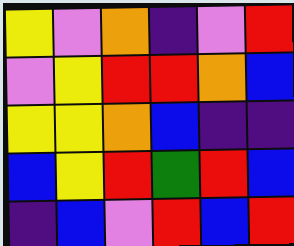[["yellow", "violet", "orange", "indigo", "violet", "red"], ["violet", "yellow", "red", "red", "orange", "blue"], ["yellow", "yellow", "orange", "blue", "indigo", "indigo"], ["blue", "yellow", "red", "green", "red", "blue"], ["indigo", "blue", "violet", "red", "blue", "red"]]